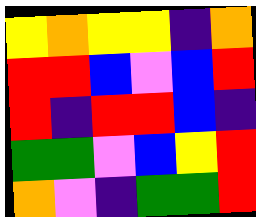[["yellow", "orange", "yellow", "yellow", "indigo", "orange"], ["red", "red", "blue", "violet", "blue", "red"], ["red", "indigo", "red", "red", "blue", "indigo"], ["green", "green", "violet", "blue", "yellow", "red"], ["orange", "violet", "indigo", "green", "green", "red"]]